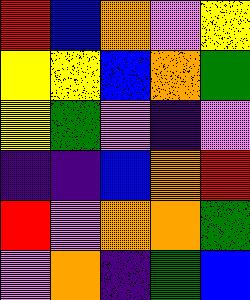[["red", "blue", "orange", "violet", "yellow"], ["yellow", "yellow", "blue", "orange", "green"], ["yellow", "green", "violet", "indigo", "violet"], ["indigo", "indigo", "blue", "orange", "red"], ["red", "violet", "orange", "orange", "green"], ["violet", "orange", "indigo", "green", "blue"]]